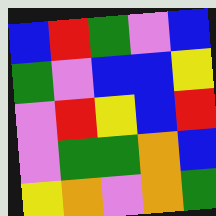[["blue", "red", "green", "violet", "blue"], ["green", "violet", "blue", "blue", "yellow"], ["violet", "red", "yellow", "blue", "red"], ["violet", "green", "green", "orange", "blue"], ["yellow", "orange", "violet", "orange", "green"]]